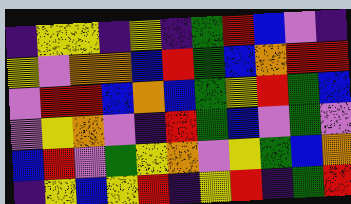[["indigo", "yellow", "yellow", "indigo", "yellow", "indigo", "green", "red", "blue", "violet", "indigo"], ["yellow", "violet", "orange", "orange", "blue", "red", "green", "blue", "orange", "red", "red"], ["violet", "red", "red", "blue", "orange", "blue", "green", "yellow", "red", "green", "blue"], ["violet", "yellow", "orange", "violet", "indigo", "red", "green", "blue", "violet", "green", "violet"], ["blue", "red", "violet", "green", "yellow", "orange", "violet", "yellow", "green", "blue", "orange"], ["indigo", "yellow", "blue", "yellow", "red", "indigo", "yellow", "red", "indigo", "green", "red"]]